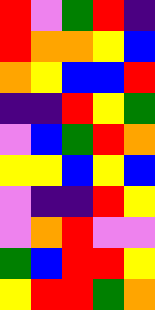[["red", "violet", "green", "red", "indigo"], ["red", "orange", "orange", "yellow", "blue"], ["orange", "yellow", "blue", "blue", "red"], ["indigo", "indigo", "red", "yellow", "green"], ["violet", "blue", "green", "red", "orange"], ["yellow", "yellow", "blue", "yellow", "blue"], ["violet", "indigo", "indigo", "red", "yellow"], ["violet", "orange", "red", "violet", "violet"], ["green", "blue", "red", "red", "yellow"], ["yellow", "red", "red", "green", "orange"]]